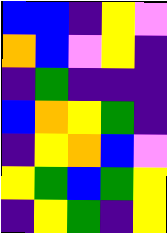[["blue", "blue", "indigo", "yellow", "violet"], ["orange", "blue", "violet", "yellow", "indigo"], ["indigo", "green", "indigo", "indigo", "indigo"], ["blue", "orange", "yellow", "green", "indigo"], ["indigo", "yellow", "orange", "blue", "violet"], ["yellow", "green", "blue", "green", "yellow"], ["indigo", "yellow", "green", "indigo", "yellow"]]